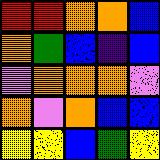[["red", "red", "orange", "orange", "blue"], ["orange", "green", "blue", "indigo", "blue"], ["violet", "orange", "orange", "orange", "violet"], ["orange", "violet", "orange", "blue", "blue"], ["yellow", "yellow", "blue", "green", "yellow"]]